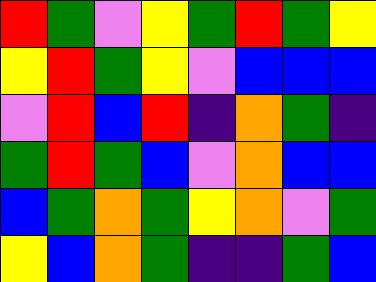[["red", "green", "violet", "yellow", "green", "red", "green", "yellow"], ["yellow", "red", "green", "yellow", "violet", "blue", "blue", "blue"], ["violet", "red", "blue", "red", "indigo", "orange", "green", "indigo"], ["green", "red", "green", "blue", "violet", "orange", "blue", "blue"], ["blue", "green", "orange", "green", "yellow", "orange", "violet", "green"], ["yellow", "blue", "orange", "green", "indigo", "indigo", "green", "blue"]]